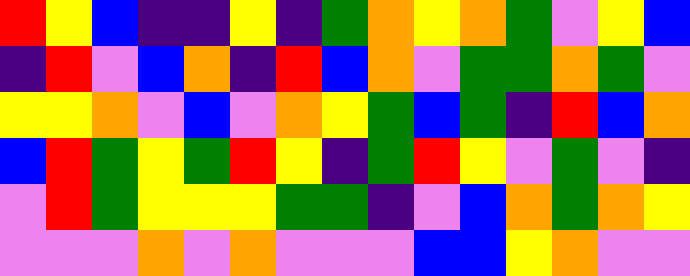[["red", "yellow", "blue", "indigo", "indigo", "yellow", "indigo", "green", "orange", "yellow", "orange", "green", "violet", "yellow", "blue"], ["indigo", "red", "violet", "blue", "orange", "indigo", "red", "blue", "orange", "violet", "green", "green", "orange", "green", "violet"], ["yellow", "yellow", "orange", "violet", "blue", "violet", "orange", "yellow", "green", "blue", "green", "indigo", "red", "blue", "orange"], ["blue", "red", "green", "yellow", "green", "red", "yellow", "indigo", "green", "red", "yellow", "violet", "green", "violet", "indigo"], ["violet", "red", "green", "yellow", "yellow", "yellow", "green", "green", "indigo", "violet", "blue", "orange", "green", "orange", "yellow"], ["violet", "violet", "violet", "orange", "violet", "orange", "violet", "violet", "violet", "blue", "blue", "yellow", "orange", "violet", "violet"]]